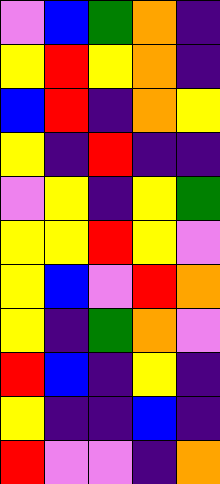[["violet", "blue", "green", "orange", "indigo"], ["yellow", "red", "yellow", "orange", "indigo"], ["blue", "red", "indigo", "orange", "yellow"], ["yellow", "indigo", "red", "indigo", "indigo"], ["violet", "yellow", "indigo", "yellow", "green"], ["yellow", "yellow", "red", "yellow", "violet"], ["yellow", "blue", "violet", "red", "orange"], ["yellow", "indigo", "green", "orange", "violet"], ["red", "blue", "indigo", "yellow", "indigo"], ["yellow", "indigo", "indigo", "blue", "indigo"], ["red", "violet", "violet", "indigo", "orange"]]